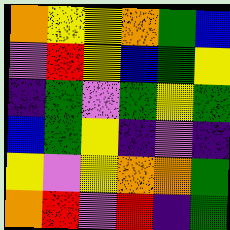[["orange", "yellow", "yellow", "orange", "green", "blue"], ["violet", "red", "yellow", "blue", "green", "yellow"], ["indigo", "green", "violet", "green", "yellow", "green"], ["blue", "green", "yellow", "indigo", "violet", "indigo"], ["yellow", "violet", "yellow", "orange", "orange", "green"], ["orange", "red", "violet", "red", "indigo", "green"]]